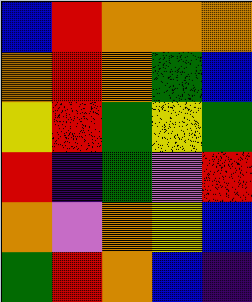[["blue", "red", "orange", "orange", "orange"], ["orange", "red", "orange", "green", "blue"], ["yellow", "red", "green", "yellow", "green"], ["red", "indigo", "green", "violet", "red"], ["orange", "violet", "orange", "yellow", "blue"], ["green", "red", "orange", "blue", "indigo"]]